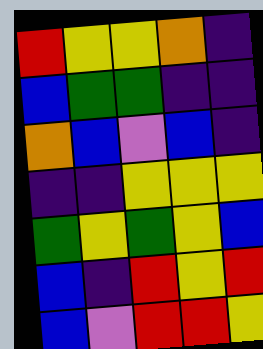[["red", "yellow", "yellow", "orange", "indigo"], ["blue", "green", "green", "indigo", "indigo"], ["orange", "blue", "violet", "blue", "indigo"], ["indigo", "indigo", "yellow", "yellow", "yellow"], ["green", "yellow", "green", "yellow", "blue"], ["blue", "indigo", "red", "yellow", "red"], ["blue", "violet", "red", "red", "yellow"]]